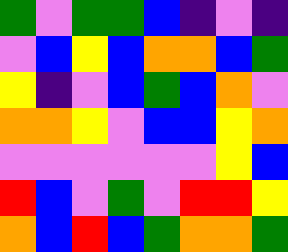[["green", "violet", "green", "green", "blue", "indigo", "violet", "indigo"], ["violet", "blue", "yellow", "blue", "orange", "orange", "blue", "green"], ["yellow", "indigo", "violet", "blue", "green", "blue", "orange", "violet"], ["orange", "orange", "yellow", "violet", "blue", "blue", "yellow", "orange"], ["violet", "violet", "violet", "violet", "violet", "violet", "yellow", "blue"], ["red", "blue", "violet", "green", "violet", "red", "red", "yellow"], ["orange", "blue", "red", "blue", "green", "orange", "orange", "green"]]